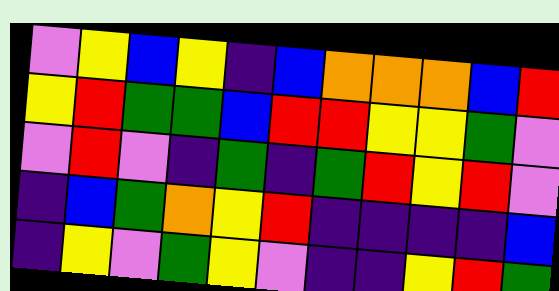[["violet", "yellow", "blue", "yellow", "indigo", "blue", "orange", "orange", "orange", "blue", "red"], ["yellow", "red", "green", "green", "blue", "red", "red", "yellow", "yellow", "green", "violet"], ["violet", "red", "violet", "indigo", "green", "indigo", "green", "red", "yellow", "red", "violet"], ["indigo", "blue", "green", "orange", "yellow", "red", "indigo", "indigo", "indigo", "indigo", "blue"], ["indigo", "yellow", "violet", "green", "yellow", "violet", "indigo", "indigo", "yellow", "red", "green"]]